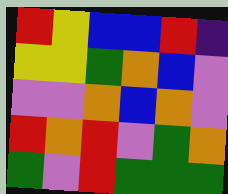[["red", "yellow", "blue", "blue", "red", "indigo"], ["yellow", "yellow", "green", "orange", "blue", "violet"], ["violet", "violet", "orange", "blue", "orange", "violet"], ["red", "orange", "red", "violet", "green", "orange"], ["green", "violet", "red", "green", "green", "green"]]